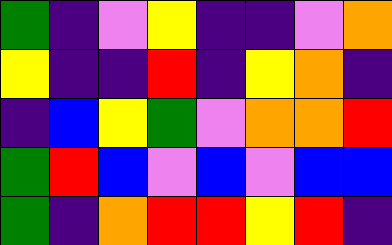[["green", "indigo", "violet", "yellow", "indigo", "indigo", "violet", "orange"], ["yellow", "indigo", "indigo", "red", "indigo", "yellow", "orange", "indigo"], ["indigo", "blue", "yellow", "green", "violet", "orange", "orange", "red"], ["green", "red", "blue", "violet", "blue", "violet", "blue", "blue"], ["green", "indigo", "orange", "red", "red", "yellow", "red", "indigo"]]